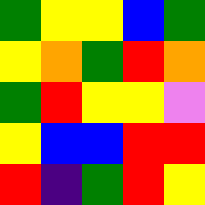[["green", "yellow", "yellow", "blue", "green"], ["yellow", "orange", "green", "red", "orange"], ["green", "red", "yellow", "yellow", "violet"], ["yellow", "blue", "blue", "red", "red"], ["red", "indigo", "green", "red", "yellow"]]